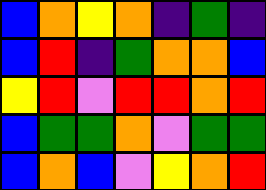[["blue", "orange", "yellow", "orange", "indigo", "green", "indigo"], ["blue", "red", "indigo", "green", "orange", "orange", "blue"], ["yellow", "red", "violet", "red", "red", "orange", "red"], ["blue", "green", "green", "orange", "violet", "green", "green"], ["blue", "orange", "blue", "violet", "yellow", "orange", "red"]]